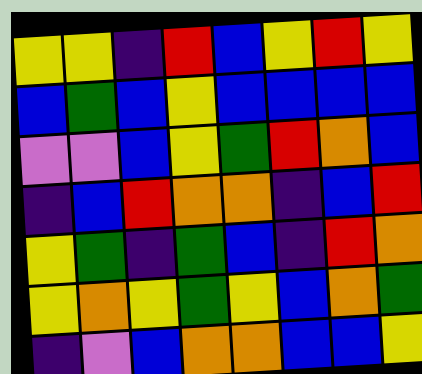[["yellow", "yellow", "indigo", "red", "blue", "yellow", "red", "yellow"], ["blue", "green", "blue", "yellow", "blue", "blue", "blue", "blue"], ["violet", "violet", "blue", "yellow", "green", "red", "orange", "blue"], ["indigo", "blue", "red", "orange", "orange", "indigo", "blue", "red"], ["yellow", "green", "indigo", "green", "blue", "indigo", "red", "orange"], ["yellow", "orange", "yellow", "green", "yellow", "blue", "orange", "green"], ["indigo", "violet", "blue", "orange", "orange", "blue", "blue", "yellow"]]